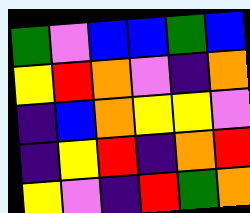[["green", "violet", "blue", "blue", "green", "blue"], ["yellow", "red", "orange", "violet", "indigo", "orange"], ["indigo", "blue", "orange", "yellow", "yellow", "violet"], ["indigo", "yellow", "red", "indigo", "orange", "red"], ["yellow", "violet", "indigo", "red", "green", "orange"]]